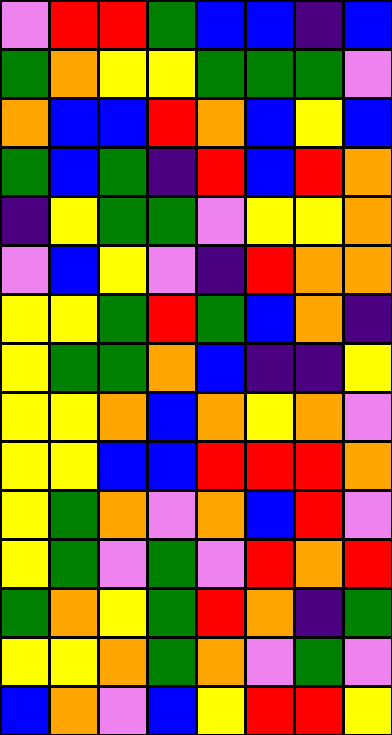[["violet", "red", "red", "green", "blue", "blue", "indigo", "blue"], ["green", "orange", "yellow", "yellow", "green", "green", "green", "violet"], ["orange", "blue", "blue", "red", "orange", "blue", "yellow", "blue"], ["green", "blue", "green", "indigo", "red", "blue", "red", "orange"], ["indigo", "yellow", "green", "green", "violet", "yellow", "yellow", "orange"], ["violet", "blue", "yellow", "violet", "indigo", "red", "orange", "orange"], ["yellow", "yellow", "green", "red", "green", "blue", "orange", "indigo"], ["yellow", "green", "green", "orange", "blue", "indigo", "indigo", "yellow"], ["yellow", "yellow", "orange", "blue", "orange", "yellow", "orange", "violet"], ["yellow", "yellow", "blue", "blue", "red", "red", "red", "orange"], ["yellow", "green", "orange", "violet", "orange", "blue", "red", "violet"], ["yellow", "green", "violet", "green", "violet", "red", "orange", "red"], ["green", "orange", "yellow", "green", "red", "orange", "indigo", "green"], ["yellow", "yellow", "orange", "green", "orange", "violet", "green", "violet"], ["blue", "orange", "violet", "blue", "yellow", "red", "red", "yellow"]]